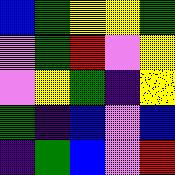[["blue", "green", "yellow", "yellow", "green"], ["violet", "green", "red", "violet", "yellow"], ["violet", "yellow", "green", "indigo", "yellow"], ["green", "indigo", "blue", "violet", "blue"], ["indigo", "green", "blue", "violet", "red"]]